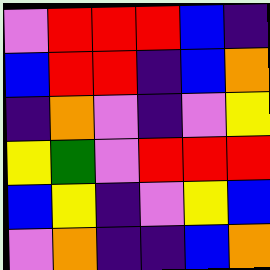[["violet", "red", "red", "red", "blue", "indigo"], ["blue", "red", "red", "indigo", "blue", "orange"], ["indigo", "orange", "violet", "indigo", "violet", "yellow"], ["yellow", "green", "violet", "red", "red", "red"], ["blue", "yellow", "indigo", "violet", "yellow", "blue"], ["violet", "orange", "indigo", "indigo", "blue", "orange"]]